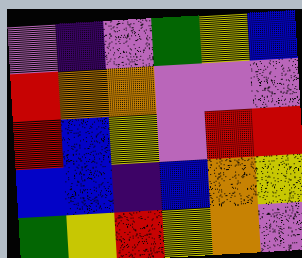[["violet", "indigo", "violet", "green", "yellow", "blue"], ["red", "orange", "orange", "violet", "violet", "violet"], ["red", "blue", "yellow", "violet", "red", "red"], ["blue", "blue", "indigo", "blue", "orange", "yellow"], ["green", "yellow", "red", "yellow", "orange", "violet"]]